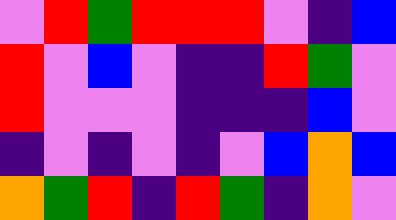[["violet", "red", "green", "red", "red", "red", "violet", "indigo", "blue"], ["red", "violet", "blue", "violet", "indigo", "indigo", "red", "green", "violet"], ["red", "violet", "violet", "violet", "indigo", "indigo", "indigo", "blue", "violet"], ["indigo", "violet", "indigo", "violet", "indigo", "violet", "blue", "orange", "blue"], ["orange", "green", "red", "indigo", "red", "green", "indigo", "orange", "violet"]]